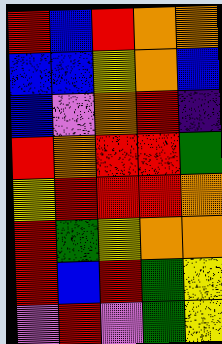[["red", "blue", "red", "orange", "orange"], ["blue", "blue", "yellow", "orange", "blue"], ["blue", "violet", "orange", "red", "indigo"], ["red", "orange", "red", "red", "green"], ["yellow", "red", "red", "red", "orange"], ["red", "green", "yellow", "orange", "orange"], ["red", "blue", "red", "green", "yellow"], ["violet", "red", "violet", "green", "yellow"]]